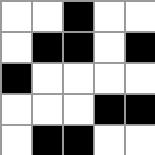[["white", "white", "black", "white", "white"], ["white", "black", "black", "white", "black"], ["black", "white", "white", "white", "white"], ["white", "white", "white", "black", "black"], ["white", "black", "black", "white", "white"]]